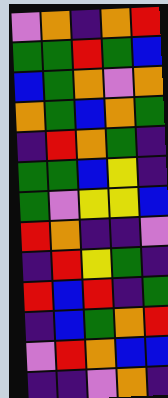[["violet", "orange", "indigo", "orange", "red"], ["green", "green", "red", "green", "blue"], ["blue", "green", "orange", "violet", "orange"], ["orange", "green", "blue", "orange", "green"], ["indigo", "red", "orange", "green", "indigo"], ["green", "green", "blue", "yellow", "indigo"], ["green", "violet", "yellow", "yellow", "blue"], ["red", "orange", "indigo", "indigo", "violet"], ["indigo", "red", "yellow", "green", "indigo"], ["red", "blue", "red", "indigo", "green"], ["indigo", "blue", "green", "orange", "red"], ["violet", "red", "orange", "blue", "blue"], ["indigo", "indigo", "violet", "orange", "indigo"]]